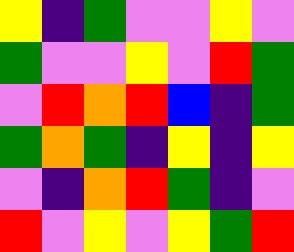[["yellow", "indigo", "green", "violet", "violet", "yellow", "violet"], ["green", "violet", "violet", "yellow", "violet", "red", "green"], ["violet", "red", "orange", "red", "blue", "indigo", "green"], ["green", "orange", "green", "indigo", "yellow", "indigo", "yellow"], ["violet", "indigo", "orange", "red", "green", "indigo", "violet"], ["red", "violet", "yellow", "violet", "yellow", "green", "red"]]